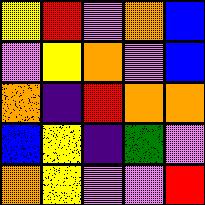[["yellow", "red", "violet", "orange", "blue"], ["violet", "yellow", "orange", "violet", "blue"], ["orange", "indigo", "red", "orange", "orange"], ["blue", "yellow", "indigo", "green", "violet"], ["orange", "yellow", "violet", "violet", "red"]]